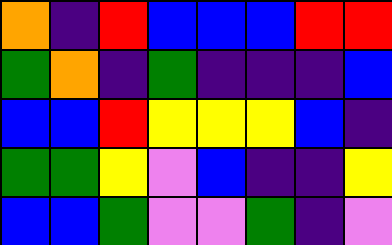[["orange", "indigo", "red", "blue", "blue", "blue", "red", "red"], ["green", "orange", "indigo", "green", "indigo", "indigo", "indigo", "blue"], ["blue", "blue", "red", "yellow", "yellow", "yellow", "blue", "indigo"], ["green", "green", "yellow", "violet", "blue", "indigo", "indigo", "yellow"], ["blue", "blue", "green", "violet", "violet", "green", "indigo", "violet"]]